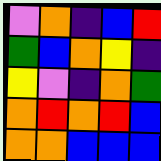[["violet", "orange", "indigo", "blue", "red"], ["green", "blue", "orange", "yellow", "indigo"], ["yellow", "violet", "indigo", "orange", "green"], ["orange", "red", "orange", "red", "blue"], ["orange", "orange", "blue", "blue", "blue"]]